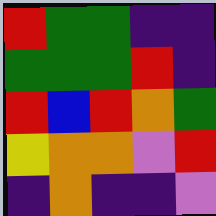[["red", "green", "green", "indigo", "indigo"], ["green", "green", "green", "red", "indigo"], ["red", "blue", "red", "orange", "green"], ["yellow", "orange", "orange", "violet", "red"], ["indigo", "orange", "indigo", "indigo", "violet"]]